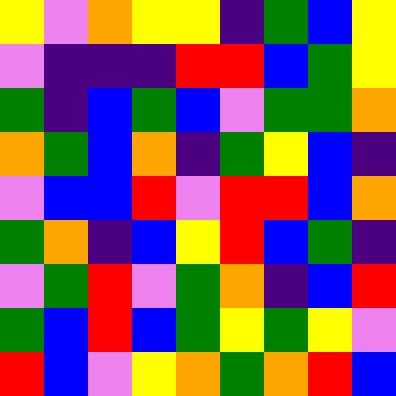[["yellow", "violet", "orange", "yellow", "yellow", "indigo", "green", "blue", "yellow"], ["violet", "indigo", "indigo", "indigo", "red", "red", "blue", "green", "yellow"], ["green", "indigo", "blue", "green", "blue", "violet", "green", "green", "orange"], ["orange", "green", "blue", "orange", "indigo", "green", "yellow", "blue", "indigo"], ["violet", "blue", "blue", "red", "violet", "red", "red", "blue", "orange"], ["green", "orange", "indigo", "blue", "yellow", "red", "blue", "green", "indigo"], ["violet", "green", "red", "violet", "green", "orange", "indigo", "blue", "red"], ["green", "blue", "red", "blue", "green", "yellow", "green", "yellow", "violet"], ["red", "blue", "violet", "yellow", "orange", "green", "orange", "red", "blue"]]